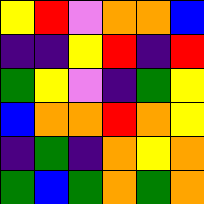[["yellow", "red", "violet", "orange", "orange", "blue"], ["indigo", "indigo", "yellow", "red", "indigo", "red"], ["green", "yellow", "violet", "indigo", "green", "yellow"], ["blue", "orange", "orange", "red", "orange", "yellow"], ["indigo", "green", "indigo", "orange", "yellow", "orange"], ["green", "blue", "green", "orange", "green", "orange"]]